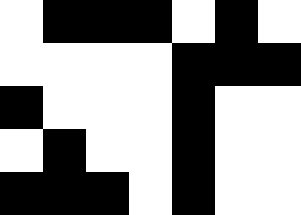[["white", "black", "black", "black", "white", "black", "white"], ["white", "white", "white", "white", "black", "black", "black"], ["black", "white", "white", "white", "black", "white", "white"], ["white", "black", "white", "white", "black", "white", "white"], ["black", "black", "black", "white", "black", "white", "white"]]